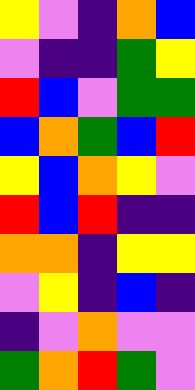[["yellow", "violet", "indigo", "orange", "blue"], ["violet", "indigo", "indigo", "green", "yellow"], ["red", "blue", "violet", "green", "green"], ["blue", "orange", "green", "blue", "red"], ["yellow", "blue", "orange", "yellow", "violet"], ["red", "blue", "red", "indigo", "indigo"], ["orange", "orange", "indigo", "yellow", "yellow"], ["violet", "yellow", "indigo", "blue", "indigo"], ["indigo", "violet", "orange", "violet", "violet"], ["green", "orange", "red", "green", "violet"]]